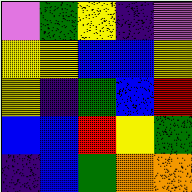[["violet", "green", "yellow", "indigo", "violet"], ["yellow", "yellow", "blue", "blue", "yellow"], ["yellow", "indigo", "green", "blue", "red"], ["blue", "blue", "red", "yellow", "green"], ["indigo", "blue", "green", "orange", "orange"]]